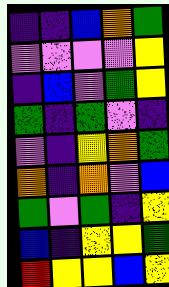[["indigo", "indigo", "blue", "orange", "green"], ["violet", "violet", "violet", "violet", "yellow"], ["indigo", "blue", "violet", "green", "yellow"], ["green", "indigo", "green", "violet", "indigo"], ["violet", "indigo", "yellow", "orange", "green"], ["orange", "indigo", "orange", "violet", "blue"], ["green", "violet", "green", "indigo", "yellow"], ["blue", "indigo", "yellow", "yellow", "green"], ["red", "yellow", "yellow", "blue", "yellow"]]